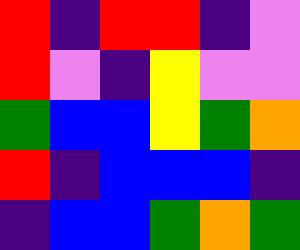[["red", "indigo", "red", "red", "indigo", "violet"], ["red", "violet", "indigo", "yellow", "violet", "violet"], ["green", "blue", "blue", "yellow", "green", "orange"], ["red", "indigo", "blue", "blue", "blue", "indigo"], ["indigo", "blue", "blue", "green", "orange", "green"]]